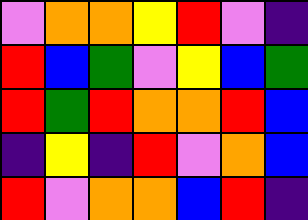[["violet", "orange", "orange", "yellow", "red", "violet", "indigo"], ["red", "blue", "green", "violet", "yellow", "blue", "green"], ["red", "green", "red", "orange", "orange", "red", "blue"], ["indigo", "yellow", "indigo", "red", "violet", "orange", "blue"], ["red", "violet", "orange", "orange", "blue", "red", "indigo"]]